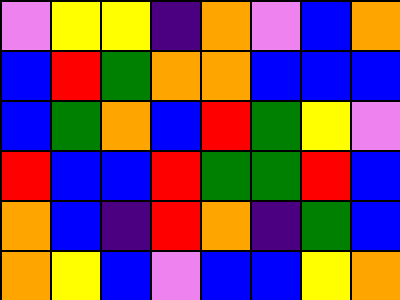[["violet", "yellow", "yellow", "indigo", "orange", "violet", "blue", "orange"], ["blue", "red", "green", "orange", "orange", "blue", "blue", "blue"], ["blue", "green", "orange", "blue", "red", "green", "yellow", "violet"], ["red", "blue", "blue", "red", "green", "green", "red", "blue"], ["orange", "blue", "indigo", "red", "orange", "indigo", "green", "blue"], ["orange", "yellow", "blue", "violet", "blue", "blue", "yellow", "orange"]]